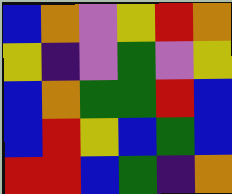[["blue", "orange", "violet", "yellow", "red", "orange"], ["yellow", "indigo", "violet", "green", "violet", "yellow"], ["blue", "orange", "green", "green", "red", "blue"], ["blue", "red", "yellow", "blue", "green", "blue"], ["red", "red", "blue", "green", "indigo", "orange"]]